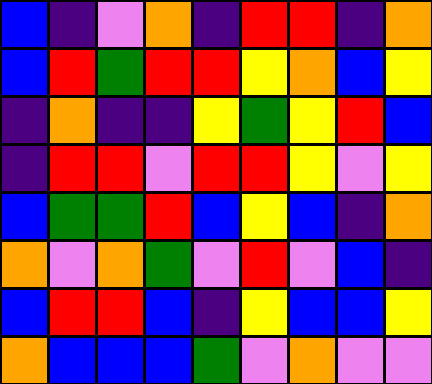[["blue", "indigo", "violet", "orange", "indigo", "red", "red", "indigo", "orange"], ["blue", "red", "green", "red", "red", "yellow", "orange", "blue", "yellow"], ["indigo", "orange", "indigo", "indigo", "yellow", "green", "yellow", "red", "blue"], ["indigo", "red", "red", "violet", "red", "red", "yellow", "violet", "yellow"], ["blue", "green", "green", "red", "blue", "yellow", "blue", "indigo", "orange"], ["orange", "violet", "orange", "green", "violet", "red", "violet", "blue", "indigo"], ["blue", "red", "red", "blue", "indigo", "yellow", "blue", "blue", "yellow"], ["orange", "blue", "blue", "blue", "green", "violet", "orange", "violet", "violet"]]